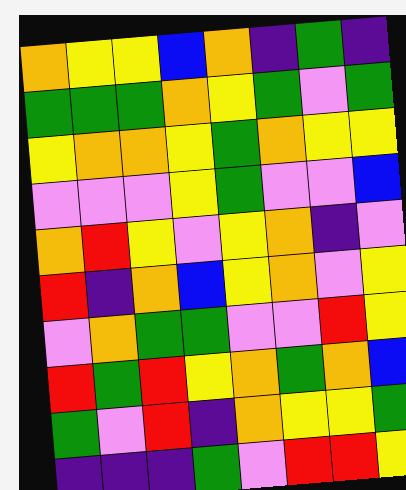[["orange", "yellow", "yellow", "blue", "orange", "indigo", "green", "indigo"], ["green", "green", "green", "orange", "yellow", "green", "violet", "green"], ["yellow", "orange", "orange", "yellow", "green", "orange", "yellow", "yellow"], ["violet", "violet", "violet", "yellow", "green", "violet", "violet", "blue"], ["orange", "red", "yellow", "violet", "yellow", "orange", "indigo", "violet"], ["red", "indigo", "orange", "blue", "yellow", "orange", "violet", "yellow"], ["violet", "orange", "green", "green", "violet", "violet", "red", "yellow"], ["red", "green", "red", "yellow", "orange", "green", "orange", "blue"], ["green", "violet", "red", "indigo", "orange", "yellow", "yellow", "green"], ["indigo", "indigo", "indigo", "green", "violet", "red", "red", "yellow"]]